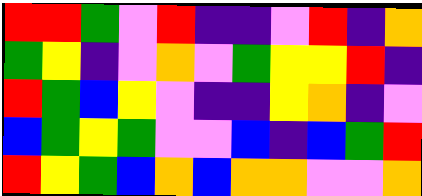[["red", "red", "green", "violet", "red", "indigo", "indigo", "violet", "red", "indigo", "orange"], ["green", "yellow", "indigo", "violet", "orange", "violet", "green", "yellow", "yellow", "red", "indigo"], ["red", "green", "blue", "yellow", "violet", "indigo", "indigo", "yellow", "orange", "indigo", "violet"], ["blue", "green", "yellow", "green", "violet", "violet", "blue", "indigo", "blue", "green", "red"], ["red", "yellow", "green", "blue", "orange", "blue", "orange", "orange", "violet", "violet", "orange"]]